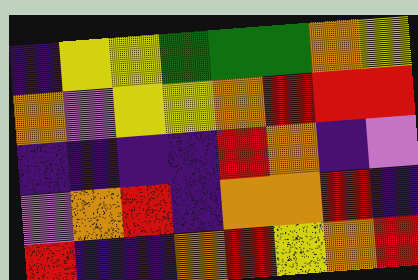[["indigo", "yellow", "yellow", "green", "green", "green", "orange", "yellow"], ["orange", "violet", "yellow", "yellow", "orange", "red", "red", "red"], ["indigo", "indigo", "indigo", "indigo", "red", "orange", "indigo", "violet"], ["violet", "orange", "red", "indigo", "orange", "orange", "red", "indigo"], ["red", "indigo", "indigo", "orange", "red", "yellow", "orange", "red"]]